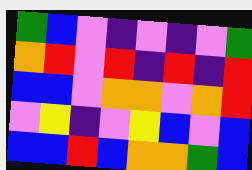[["green", "blue", "violet", "indigo", "violet", "indigo", "violet", "green"], ["orange", "red", "violet", "red", "indigo", "red", "indigo", "red"], ["blue", "blue", "violet", "orange", "orange", "violet", "orange", "red"], ["violet", "yellow", "indigo", "violet", "yellow", "blue", "violet", "blue"], ["blue", "blue", "red", "blue", "orange", "orange", "green", "blue"]]